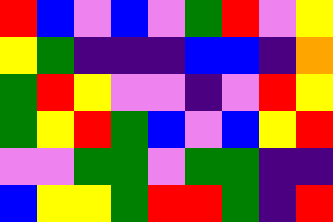[["red", "blue", "violet", "blue", "violet", "green", "red", "violet", "yellow"], ["yellow", "green", "indigo", "indigo", "indigo", "blue", "blue", "indigo", "orange"], ["green", "red", "yellow", "violet", "violet", "indigo", "violet", "red", "yellow"], ["green", "yellow", "red", "green", "blue", "violet", "blue", "yellow", "red"], ["violet", "violet", "green", "green", "violet", "green", "green", "indigo", "indigo"], ["blue", "yellow", "yellow", "green", "red", "red", "green", "indigo", "red"]]